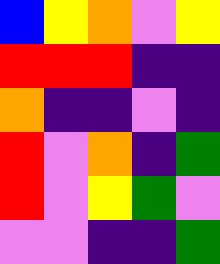[["blue", "yellow", "orange", "violet", "yellow"], ["red", "red", "red", "indigo", "indigo"], ["orange", "indigo", "indigo", "violet", "indigo"], ["red", "violet", "orange", "indigo", "green"], ["red", "violet", "yellow", "green", "violet"], ["violet", "violet", "indigo", "indigo", "green"]]